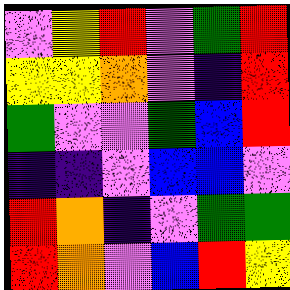[["violet", "yellow", "red", "violet", "green", "red"], ["yellow", "yellow", "orange", "violet", "indigo", "red"], ["green", "violet", "violet", "green", "blue", "red"], ["indigo", "indigo", "violet", "blue", "blue", "violet"], ["red", "orange", "indigo", "violet", "green", "green"], ["red", "orange", "violet", "blue", "red", "yellow"]]